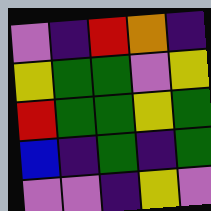[["violet", "indigo", "red", "orange", "indigo"], ["yellow", "green", "green", "violet", "yellow"], ["red", "green", "green", "yellow", "green"], ["blue", "indigo", "green", "indigo", "green"], ["violet", "violet", "indigo", "yellow", "violet"]]